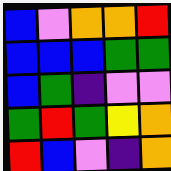[["blue", "violet", "orange", "orange", "red"], ["blue", "blue", "blue", "green", "green"], ["blue", "green", "indigo", "violet", "violet"], ["green", "red", "green", "yellow", "orange"], ["red", "blue", "violet", "indigo", "orange"]]